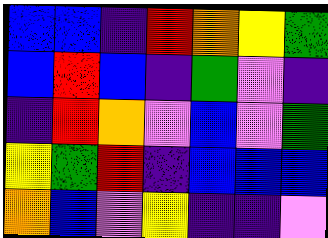[["blue", "blue", "indigo", "red", "orange", "yellow", "green"], ["blue", "red", "blue", "indigo", "green", "violet", "indigo"], ["indigo", "red", "orange", "violet", "blue", "violet", "green"], ["yellow", "green", "red", "indigo", "blue", "blue", "blue"], ["orange", "blue", "violet", "yellow", "indigo", "indigo", "violet"]]